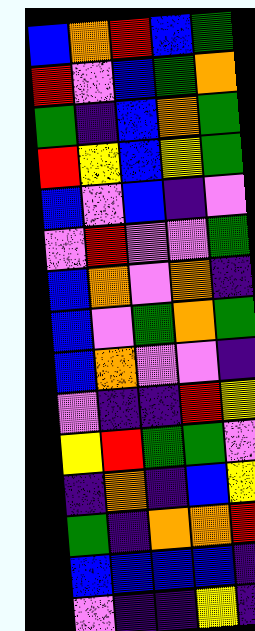[["blue", "orange", "red", "blue", "green"], ["red", "violet", "blue", "green", "orange"], ["green", "indigo", "blue", "orange", "green"], ["red", "yellow", "blue", "yellow", "green"], ["blue", "violet", "blue", "indigo", "violet"], ["violet", "red", "violet", "violet", "green"], ["blue", "orange", "violet", "orange", "indigo"], ["blue", "violet", "green", "orange", "green"], ["blue", "orange", "violet", "violet", "indigo"], ["violet", "indigo", "indigo", "red", "yellow"], ["yellow", "red", "green", "green", "violet"], ["indigo", "orange", "indigo", "blue", "yellow"], ["green", "indigo", "orange", "orange", "red"], ["blue", "blue", "blue", "blue", "indigo"], ["violet", "indigo", "indigo", "yellow", "indigo"]]